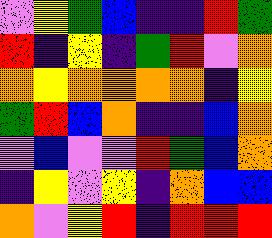[["violet", "yellow", "green", "blue", "indigo", "indigo", "red", "green"], ["red", "indigo", "yellow", "indigo", "green", "red", "violet", "orange"], ["orange", "yellow", "orange", "orange", "orange", "orange", "indigo", "yellow"], ["green", "red", "blue", "orange", "indigo", "indigo", "blue", "orange"], ["violet", "blue", "violet", "violet", "red", "green", "blue", "orange"], ["indigo", "yellow", "violet", "yellow", "indigo", "orange", "blue", "blue"], ["orange", "violet", "yellow", "red", "indigo", "red", "red", "red"]]